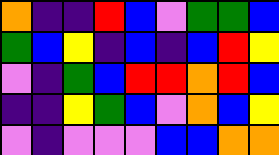[["orange", "indigo", "indigo", "red", "blue", "violet", "green", "green", "blue"], ["green", "blue", "yellow", "indigo", "blue", "indigo", "blue", "red", "yellow"], ["violet", "indigo", "green", "blue", "red", "red", "orange", "red", "blue"], ["indigo", "indigo", "yellow", "green", "blue", "violet", "orange", "blue", "yellow"], ["violet", "indigo", "violet", "violet", "violet", "blue", "blue", "orange", "orange"]]